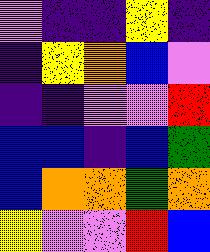[["violet", "indigo", "indigo", "yellow", "indigo"], ["indigo", "yellow", "orange", "blue", "violet"], ["indigo", "indigo", "violet", "violet", "red"], ["blue", "blue", "indigo", "blue", "green"], ["blue", "orange", "orange", "green", "orange"], ["yellow", "violet", "violet", "red", "blue"]]